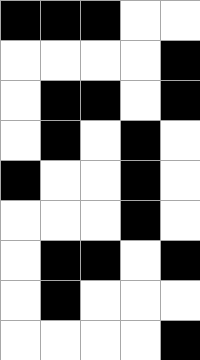[["black", "black", "black", "white", "white"], ["white", "white", "white", "white", "black"], ["white", "black", "black", "white", "black"], ["white", "black", "white", "black", "white"], ["black", "white", "white", "black", "white"], ["white", "white", "white", "black", "white"], ["white", "black", "black", "white", "black"], ["white", "black", "white", "white", "white"], ["white", "white", "white", "white", "black"]]